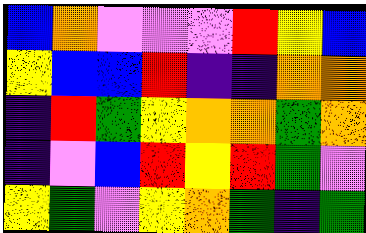[["blue", "orange", "violet", "violet", "violet", "red", "yellow", "blue"], ["yellow", "blue", "blue", "red", "indigo", "indigo", "orange", "orange"], ["indigo", "red", "green", "yellow", "orange", "orange", "green", "orange"], ["indigo", "violet", "blue", "red", "yellow", "red", "green", "violet"], ["yellow", "green", "violet", "yellow", "orange", "green", "indigo", "green"]]